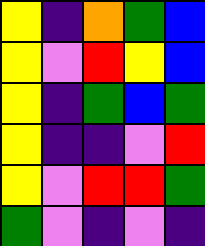[["yellow", "indigo", "orange", "green", "blue"], ["yellow", "violet", "red", "yellow", "blue"], ["yellow", "indigo", "green", "blue", "green"], ["yellow", "indigo", "indigo", "violet", "red"], ["yellow", "violet", "red", "red", "green"], ["green", "violet", "indigo", "violet", "indigo"]]